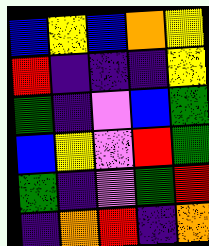[["blue", "yellow", "blue", "orange", "yellow"], ["red", "indigo", "indigo", "indigo", "yellow"], ["green", "indigo", "violet", "blue", "green"], ["blue", "yellow", "violet", "red", "green"], ["green", "indigo", "violet", "green", "red"], ["indigo", "orange", "red", "indigo", "orange"]]